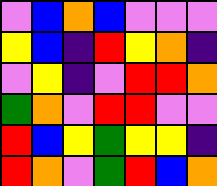[["violet", "blue", "orange", "blue", "violet", "violet", "violet"], ["yellow", "blue", "indigo", "red", "yellow", "orange", "indigo"], ["violet", "yellow", "indigo", "violet", "red", "red", "orange"], ["green", "orange", "violet", "red", "red", "violet", "violet"], ["red", "blue", "yellow", "green", "yellow", "yellow", "indigo"], ["red", "orange", "violet", "green", "red", "blue", "orange"]]